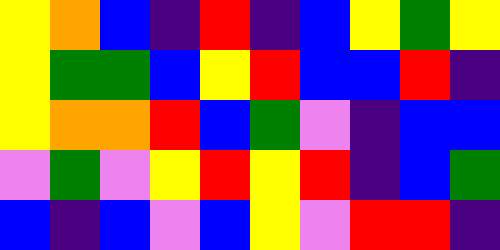[["yellow", "orange", "blue", "indigo", "red", "indigo", "blue", "yellow", "green", "yellow"], ["yellow", "green", "green", "blue", "yellow", "red", "blue", "blue", "red", "indigo"], ["yellow", "orange", "orange", "red", "blue", "green", "violet", "indigo", "blue", "blue"], ["violet", "green", "violet", "yellow", "red", "yellow", "red", "indigo", "blue", "green"], ["blue", "indigo", "blue", "violet", "blue", "yellow", "violet", "red", "red", "indigo"]]